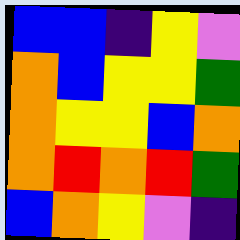[["blue", "blue", "indigo", "yellow", "violet"], ["orange", "blue", "yellow", "yellow", "green"], ["orange", "yellow", "yellow", "blue", "orange"], ["orange", "red", "orange", "red", "green"], ["blue", "orange", "yellow", "violet", "indigo"]]